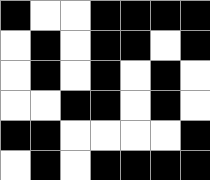[["black", "white", "white", "black", "black", "black", "black"], ["white", "black", "white", "black", "black", "white", "black"], ["white", "black", "white", "black", "white", "black", "white"], ["white", "white", "black", "black", "white", "black", "white"], ["black", "black", "white", "white", "white", "white", "black"], ["white", "black", "white", "black", "black", "black", "black"]]